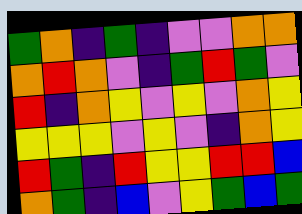[["green", "orange", "indigo", "green", "indigo", "violet", "violet", "orange", "orange"], ["orange", "red", "orange", "violet", "indigo", "green", "red", "green", "violet"], ["red", "indigo", "orange", "yellow", "violet", "yellow", "violet", "orange", "yellow"], ["yellow", "yellow", "yellow", "violet", "yellow", "violet", "indigo", "orange", "yellow"], ["red", "green", "indigo", "red", "yellow", "yellow", "red", "red", "blue"], ["orange", "green", "indigo", "blue", "violet", "yellow", "green", "blue", "green"]]